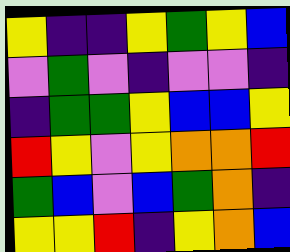[["yellow", "indigo", "indigo", "yellow", "green", "yellow", "blue"], ["violet", "green", "violet", "indigo", "violet", "violet", "indigo"], ["indigo", "green", "green", "yellow", "blue", "blue", "yellow"], ["red", "yellow", "violet", "yellow", "orange", "orange", "red"], ["green", "blue", "violet", "blue", "green", "orange", "indigo"], ["yellow", "yellow", "red", "indigo", "yellow", "orange", "blue"]]